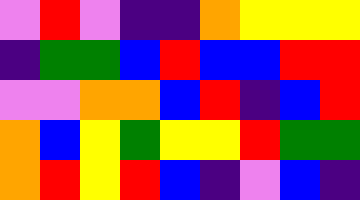[["violet", "red", "violet", "indigo", "indigo", "orange", "yellow", "yellow", "yellow"], ["indigo", "green", "green", "blue", "red", "blue", "blue", "red", "red"], ["violet", "violet", "orange", "orange", "blue", "red", "indigo", "blue", "red"], ["orange", "blue", "yellow", "green", "yellow", "yellow", "red", "green", "green"], ["orange", "red", "yellow", "red", "blue", "indigo", "violet", "blue", "indigo"]]